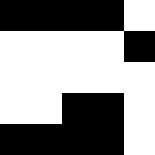[["black", "black", "black", "black", "white"], ["white", "white", "white", "white", "black"], ["white", "white", "white", "white", "white"], ["white", "white", "black", "black", "white"], ["black", "black", "black", "black", "white"]]